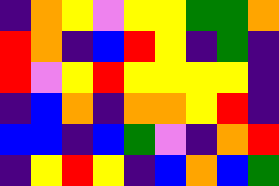[["indigo", "orange", "yellow", "violet", "yellow", "yellow", "green", "green", "orange"], ["red", "orange", "indigo", "blue", "red", "yellow", "indigo", "green", "indigo"], ["red", "violet", "yellow", "red", "yellow", "yellow", "yellow", "yellow", "indigo"], ["indigo", "blue", "orange", "indigo", "orange", "orange", "yellow", "red", "indigo"], ["blue", "blue", "indigo", "blue", "green", "violet", "indigo", "orange", "red"], ["indigo", "yellow", "red", "yellow", "indigo", "blue", "orange", "blue", "green"]]